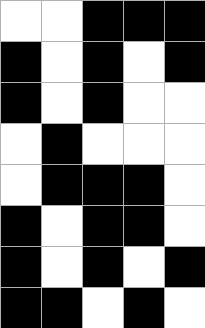[["white", "white", "black", "black", "black"], ["black", "white", "black", "white", "black"], ["black", "white", "black", "white", "white"], ["white", "black", "white", "white", "white"], ["white", "black", "black", "black", "white"], ["black", "white", "black", "black", "white"], ["black", "white", "black", "white", "black"], ["black", "black", "white", "black", "white"]]